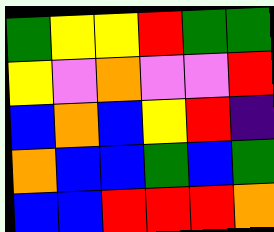[["green", "yellow", "yellow", "red", "green", "green"], ["yellow", "violet", "orange", "violet", "violet", "red"], ["blue", "orange", "blue", "yellow", "red", "indigo"], ["orange", "blue", "blue", "green", "blue", "green"], ["blue", "blue", "red", "red", "red", "orange"]]